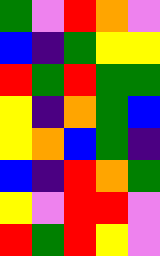[["green", "violet", "red", "orange", "violet"], ["blue", "indigo", "green", "yellow", "yellow"], ["red", "green", "red", "green", "green"], ["yellow", "indigo", "orange", "green", "blue"], ["yellow", "orange", "blue", "green", "indigo"], ["blue", "indigo", "red", "orange", "green"], ["yellow", "violet", "red", "red", "violet"], ["red", "green", "red", "yellow", "violet"]]